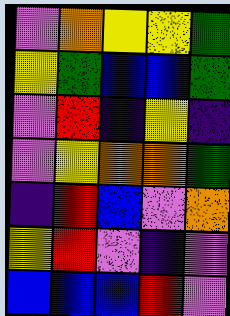[["violet", "orange", "yellow", "yellow", "green"], ["yellow", "green", "blue", "blue", "green"], ["violet", "red", "indigo", "yellow", "indigo"], ["violet", "yellow", "orange", "orange", "green"], ["indigo", "red", "blue", "violet", "orange"], ["yellow", "red", "violet", "indigo", "violet"], ["blue", "blue", "blue", "red", "violet"]]